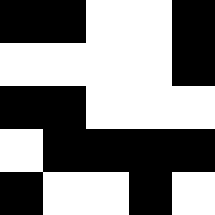[["black", "black", "white", "white", "black"], ["white", "white", "white", "white", "black"], ["black", "black", "white", "white", "white"], ["white", "black", "black", "black", "black"], ["black", "white", "white", "black", "white"]]